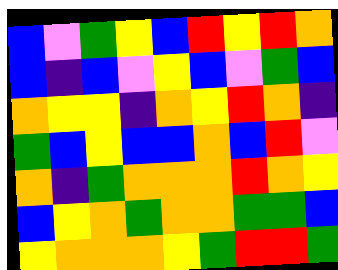[["blue", "violet", "green", "yellow", "blue", "red", "yellow", "red", "orange"], ["blue", "indigo", "blue", "violet", "yellow", "blue", "violet", "green", "blue"], ["orange", "yellow", "yellow", "indigo", "orange", "yellow", "red", "orange", "indigo"], ["green", "blue", "yellow", "blue", "blue", "orange", "blue", "red", "violet"], ["orange", "indigo", "green", "orange", "orange", "orange", "red", "orange", "yellow"], ["blue", "yellow", "orange", "green", "orange", "orange", "green", "green", "blue"], ["yellow", "orange", "orange", "orange", "yellow", "green", "red", "red", "green"]]